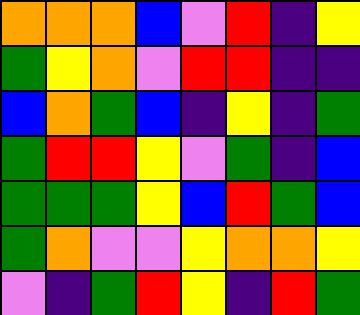[["orange", "orange", "orange", "blue", "violet", "red", "indigo", "yellow"], ["green", "yellow", "orange", "violet", "red", "red", "indigo", "indigo"], ["blue", "orange", "green", "blue", "indigo", "yellow", "indigo", "green"], ["green", "red", "red", "yellow", "violet", "green", "indigo", "blue"], ["green", "green", "green", "yellow", "blue", "red", "green", "blue"], ["green", "orange", "violet", "violet", "yellow", "orange", "orange", "yellow"], ["violet", "indigo", "green", "red", "yellow", "indigo", "red", "green"]]